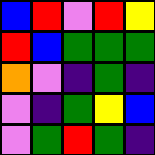[["blue", "red", "violet", "red", "yellow"], ["red", "blue", "green", "green", "green"], ["orange", "violet", "indigo", "green", "indigo"], ["violet", "indigo", "green", "yellow", "blue"], ["violet", "green", "red", "green", "indigo"]]